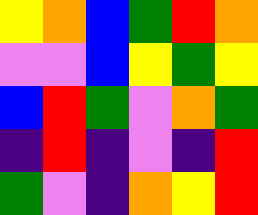[["yellow", "orange", "blue", "green", "red", "orange"], ["violet", "violet", "blue", "yellow", "green", "yellow"], ["blue", "red", "green", "violet", "orange", "green"], ["indigo", "red", "indigo", "violet", "indigo", "red"], ["green", "violet", "indigo", "orange", "yellow", "red"]]